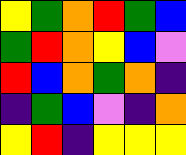[["yellow", "green", "orange", "red", "green", "blue"], ["green", "red", "orange", "yellow", "blue", "violet"], ["red", "blue", "orange", "green", "orange", "indigo"], ["indigo", "green", "blue", "violet", "indigo", "orange"], ["yellow", "red", "indigo", "yellow", "yellow", "yellow"]]